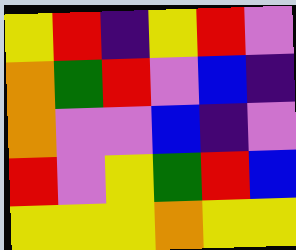[["yellow", "red", "indigo", "yellow", "red", "violet"], ["orange", "green", "red", "violet", "blue", "indigo"], ["orange", "violet", "violet", "blue", "indigo", "violet"], ["red", "violet", "yellow", "green", "red", "blue"], ["yellow", "yellow", "yellow", "orange", "yellow", "yellow"]]